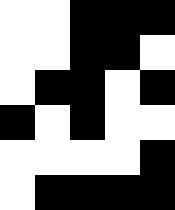[["white", "white", "black", "black", "black"], ["white", "white", "black", "black", "white"], ["white", "black", "black", "white", "black"], ["black", "white", "black", "white", "white"], ["white", "white", "white", "white", "black"], ["white", "black", "black", "black", "black"]]